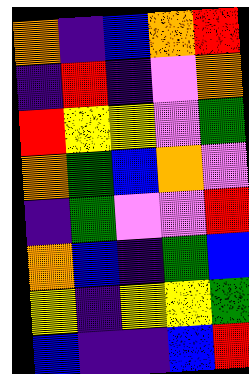[["orange", "indigo", "blue", "orange", "red"], ["indigo", "red", "indigo", "violet", "orange"], ["red", "yellow", "yellow", "violet", "green"], ["orange", "green", "blue", "orange", "violet"], ["indigo", "green", "violet", "violet", "red"], ["orange", "blue", "indigo", "green", "blue"], ["yellow", "indigo", "yellow", "yellow", "green"], ["blue", "indigo", "indigo", "blue", "red"]]